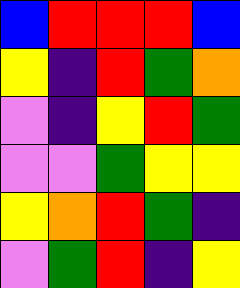[["blue", "red", "red", "red", "blue"], ["yellow", "indigo", "red", "green", "orange"], ["violet", "indigo", "yellow", "red", "green"], ["violet", "violet", "green", "yellow", "yellow"], ["yellow", "orange", "red", "green", "indigo"], ["violet", "green", "red", "indigo", "yellow"]]